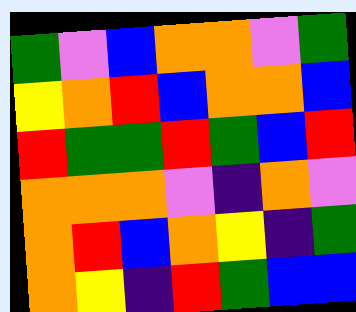[["green", "violet", "blue", "orange", "orange", "violet", "green"], ["yellow", "orange", "red", "blue", "orange", "orange", "blue"], ["red", "green", "green", "red", "green", "blue", "red"], ["orange", "orange", "orange", "violet", "indigo", "orange", "violet"], ["orange", "red", "blue", "orange", "yellow", "indigo", "green"], ["orange", "yellow", "indigo", "red", "green", "blue", "blue"]]